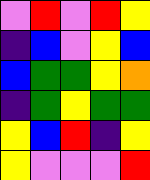[["violet", "red", "violet", "red", "yellow"], ["indigo", "blue", "violet", "yellow", "blue"], ["blue", "green", "green", "yellow", "orange"], ["indigo", "green", "yellow", "green", "green"], ["yellow", "blue", "red", "indigo", "yellow"], ["yellow", "violet", "violet", "violet", "red"]]